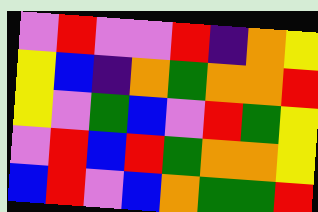[["violet", "red", "violet", "violet", "red", "indigo", "orange", "yellow"], ["yellow", "blue", "indigo", "orange", "green", "orange", "orange", "red"], ["yellow", "violet", "green", "blue", "violet", "red", "green", "yellow"], ["violet", "red", "blue", "red", "green", "orange", "orange", "yellow"], ["blue", "red", "violet", "blue", "orange", "green", "green", "red"]]